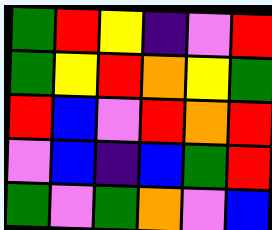[["green", "red", "yellow", "indigo", "violet", "red"], ["green", "yellow", "red", "orange", "yellow", "green"], ["red", "blue", "violet", "red", "orange", "red"], ["violet", "blue", "indigo", "blue", "green", "red"], ["green", "violet", "green", "orange", "violet", "blue"]]